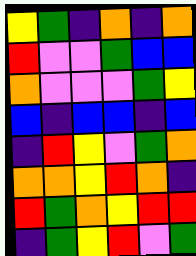[["yellow", "green", "indigo", "orange", "indigo", "orange"], ["red", "violet", "violet", "green", "blue", "blue"], ["orange", "violet", "violet", "violet", "green", "yellow"], ["blue", "indigo", "blue", "blue", "indigo", "blue"], ["indigo", "red", "yellow", "violet", "green", "orange"], ["orange", "orange", "yellow", "red", "orange", "indigo"], ["red", "green", "orange", "yellow", "red", "red"], ["indigo", "green", "yellow", "red", "violet", "green"]]